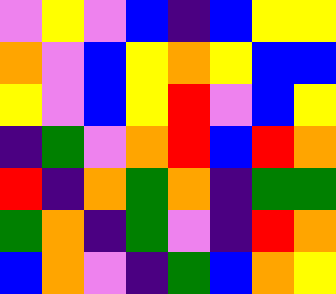[["violet", "yellow", "violet", "blue", "indigo", "blue", "yellow", "yellow"], ["orange", "violet", "blue", "yellow", "orange", "yellow", "blue", "blue"], ["yellow", "violet", "blue", "yellow", "red", "violet", "blue", "yellow"], ["indigo", "green", "violet", "orange", "red", "blue", "red", "orange"], ["red", "indigo", "orange", "green", "orange", "indigo", "green", "green"], ["green", "orange", "indigo", "green", "violet", "indigo", "red", "orange"], ["blue", "orange", "violet", "indigo", "green", "blue", "orange", "yellow"]]